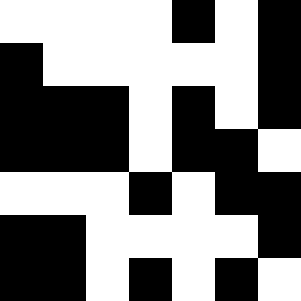[["white", "white", "white", "white", "black", "white", "black"], ["black", "white", "white", "white", "white", "white", "black"], ["black", "black", "black", "white", "black", "white", "black"], ["black", "black", "black", "white", "black", "black", "white"], ["white", "white", "white", "black", "white", "black", "black"], ["black", "black", "white", "white", "white", "white", "black"], ["black", "black", "white", "black", "white", "black", "white"]]